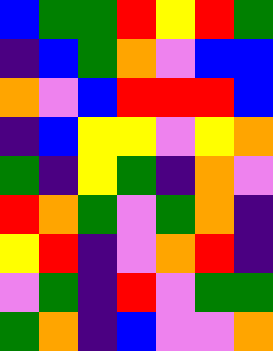[["blue", "green", "green", "red", "yellow", "red", "green"], ["indigo", "blue", "green", "orange", "violet", "blue", "blue"], ["orange", "violet", "blue", "red", "red", "red", "blue"], ["indigo", "blue", "yellow", "yellow", "violet", "yellow", "orange"], ["green", "indigo", "yellow", "green", "indigo", "orange", "violet"], ["red", "orange", "green", "violet", "green", "orange", "indigo"], ["yellow", "red", "indigo", "violet", "orange", "red", "indigo"], ["violet", "green", "indigo", "red", "violet", "green", "green"], ["green", "orange", "indigo", "blue", "violet", "violet", "orange"]]